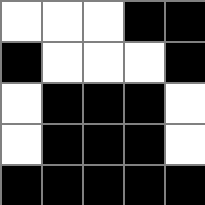[["white", "white", "white", "black", "black"], ["black", "white", "white", "white", "black"], ["white", "black", "black", "black", "white"], ["white", "black", "black", "black", "white"], ["black", "black", "black", "black", "black"]]